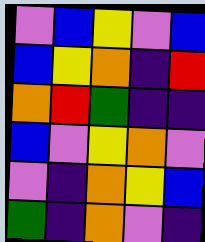[["violet", "blue", "yellow", "violet", "blue"], ["blue", "yellow", "orange", "indigo", "red"], ["orange", "red", "green", "indigo", "indigo"], ["blue", "violet", "yellow", "orange", "violet"], ["violet", "indigo", "orange", "yellow", "blue"], ["green", "indigo", "orange", "violet", "indigo"]]